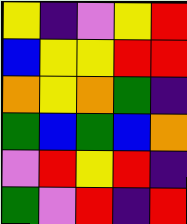[["yellow", "indigo", "violet", "yellow", "red"], ["blue", "yellow", "yellow", "red", "red"], ["orange", "yellow", "orange", "green", "indigo"], ["green", "blue", "green", "blue", "orange"], ["violet", "red", "yellow", "red", "indigo"], ["green", "violet", "red", "indigo", "red"]]